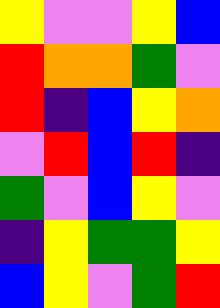[["yellow", "violet", "violet", "yellow", "blue"], ["red", "orange", "orange", "green", "violet"], ["red", "indigo", "blue", "yellow", "orange"], ["violet", "red", "blue", "red", "indigo"], ["green", "violet", "blue", "yellow", "violet"], ["indigo", "yellow", "green", "green", "yellow"], ["blue", "yellow", "violet", "green", "red"]]